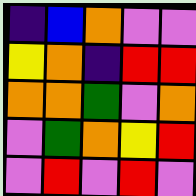[["indigo", "blue", "orange", "violet", "violet"], ["yellow", "orange", "indigo", "red", "red"], ["orange", "orange", "green", "violet", "orange"], ["violet", "green", "orange", "yellow", "red"], ["violet", "red", "violet", "red", "violet"]]